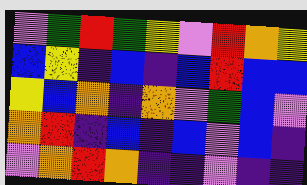[["violet", "green", "red", "green", "yellow", "violet", "red", "orange", "yellow"], ["blue", "yellow", "indigo", "blue", "indigo", "blue", "red", "blue", "blue"], ["yellow", "blue", "orange", "indigo", "orange", "violet", "green", "blue", "violet"], ["orange", "red", "indigo", "blue", "indigo", "blue", "violet", "blue", "indigo"], ["violet", "orange", "red", "orange", "indigo", "indigo", "violet", "indigo", "indigo"]]